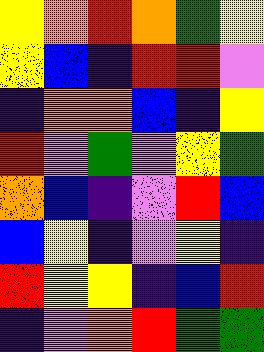[["yellow", "orange", "red", "orange", "green", "yellow"], ["yellow", "blue", "indigo", "red", "red", "violet"], ["indigo", "orange", "orange", "blue", "indigo", "yellow"], ["red", "violet", "green", "violet", "yellow", "green"], ["orange", "blue", "indigo", "violet", "red", "blue"], ["blue", "yellow", "indigo", "violet", "yellow", "indigo"], ["red", "yellow", "yellow", "indigo", "blue", "red"], ["indigo", "violet", "orange", "red", "green", "green"]]